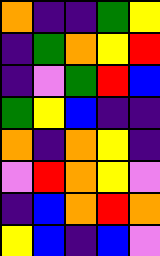[["orange", "indigo", "indigo", "green", "yellow"], ["indigo", "green", "orange", "yellow", "red"], ["indigo", "violet", "green", "red", "blue"], ["green", "yellow", "blue", "indigo", "indigo"], ["orange", "indigo", "orange", "yellow", "indigo"], ["violet", "red", "orange", "yellow", "violet"], ["indigo", "blue", "orange", "red", "orange"], ["yellow", "blue", "indigo", "blue", "violet"]]